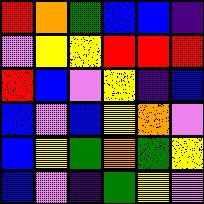[["red", "orange", "green", "blue", "blue", "indigo"], ["violet", "yellow", "yellow", "red", "red", "red"], ["red", "blue", "violet", "yellow", "indigo", "blue"], ["blue", "violet", "blue", "yellow", "orange", "violet"], ["blue", "yellow", "green", "orange", "green", "yellow"], ["blue", "violet", "indigo", "green", "yellow", "violet"]]